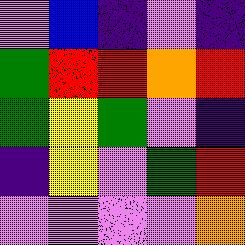[["violet", "blue", "indigo", "violet", "indigo"], ["green", "red", "red", "orange", "red"], ["green", "yellow", "green", "violet", "indigo"], ["indigo", "yellow", "violet", "green", "red"], ["violet", "violet", "violet", "violet", "orange"]]